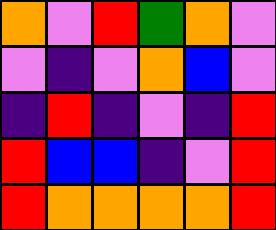[["orange", "violet", "red", "green", "orange", "violet"], ["violet", "indigo", "violet", "orange", "blue", "violet"], ["indigo", "red", "indigo", "violet", "indigo", "red"], ["red", "blue", "blue", "indigo", "violet", "red"], ["red", "orange", "orange", "orange", "orange", "red"]]